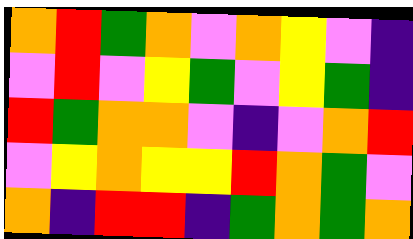[["orange", "red", "green", "orange", "violet", "orange", "yellow", "violet", "indigo"], ["violet", "red", "violet", "yellow", "green", "violet", "yellow", "green", "indigo"], ["red", "green", "orange", "orange", "violet", "indigo", "violet", "orange", "red"], ["violet", "yellow", "orange", "yellow", "yellow", "red", "orange", "green", "violet"], ["orange", "indigo", "red", "red", "indigo", "green", "orange", "green", "orange"]]